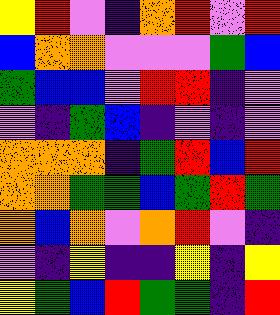[["yellow", "red", "violet", "indigo", "orange", "red", "violet", "red"], ["blue", "orange", "orange", "violet", "violet", "violet", "green", "blue"], ["green", "blue", "blue", "violet", "red", "red", "indigo", "violet"], ["violet", "indigo", "green", "blue", "indigo", "violet", "indigo", "violet"], ["orange", "orange", "orange", "indigo", "green", "red", "blue", "red"], ["orange", "orange", "green", "green", "blue", "green", "red", "green"], ["orange", "blue", "orange", "violet", "orange", "red", "violet", "indigo"], ["violet", "indigo", "yellow", "indigo", "indigo", "yellow", "indigo", "yellow"], ["yellow", "green", "blue", "red", "green", "green", "indigo", "red"]]